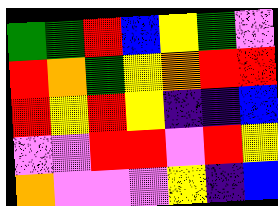[["green", "green", "red", "blue", "yellow", "green", "violet"], ["red", "orange", "green", "yellow", "orange", "red", "red"], ["red", "yellow", "red", "yellow", "indigo", "indigo", "blue"], ["violet", "violet", "red", "red", "violet", "red", "yellow"], ["orange", "violet", "violet", "violet", "yellow", "indigo", "blue"]]